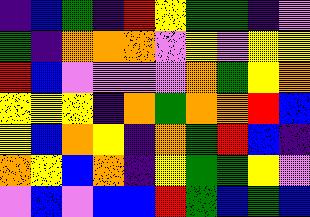[["indigo", "blue", "green", "indigo", "red", "yellow", "green", "green", "indigo", "violet"], ["green", "indigo", "orange", "orange", "orange", "violet", "yellow", "violet", "yellow", "yellow"], ["red", "blue", "violet", "violet", "violet", "violet", "orange", "green", "yellow", "orange"], ["yellow", "yellow", "yellow", "indigo", "orange", "green", "orange", "orange", "red", "blue"], ["yellow", "blue", "orange", "yellow", "indigo", "orange", "green", "red", "blue", "indigo"], ["orange", "yellow", "blue", "orange", "indigo", "yellow", "green", "green", "yellow", "violet"], ["violet", "blue", "violet", "blue", "blue", "red", "green", "blue", "green", "blue"]]